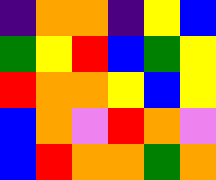[["indigo", "orange", "orange", "indigo", "yellow", "blue"], ["green", "yellow", "red", "blue", "green", "yellow"], ["red", "orange", "orange", "yellow", "blue", "yellow"], ["blue", "orange", "violet", "red", "orange", "violet"], ["blue", "red", "orange", "orange", "green", "orange"]]